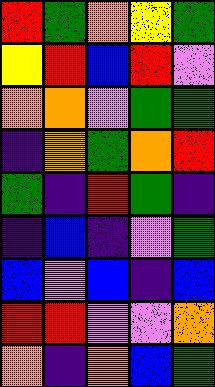[["red", "green", "orange", "yellow", "green"], ["yellow", "red", "blue", "red", "violet"], ["orange", "orange", "violet", "green", "green"], ["indigo", "orange", "green", "orange", "red"], ["green", "indigo", "red", "green", "indigo"], ["indigo", "blue", "indigo", "violet", "green"], ["blue", "violet", "blue", "indigo", "blue"], ["red", "red", "violet", "violet", "orange"], ["orange", "indigo", "orange", "blue", "green"]]